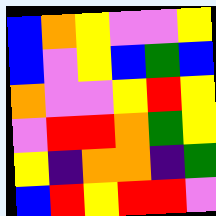[["blue", "orange", "yellow", "violet", "violet", "yellow"], ["blue", "violet", "yellow", "blue", "green", "blue"], ["orange", "violet", "violet", "yellow", "red", "yellow"], ["violet", "red", "red", "orange", "green", "yellow"], ["yellow", "indigo", "orange", "orange", "indigo", "green"], ["blue", "red", "yellow", "red", "red", "violet"]]